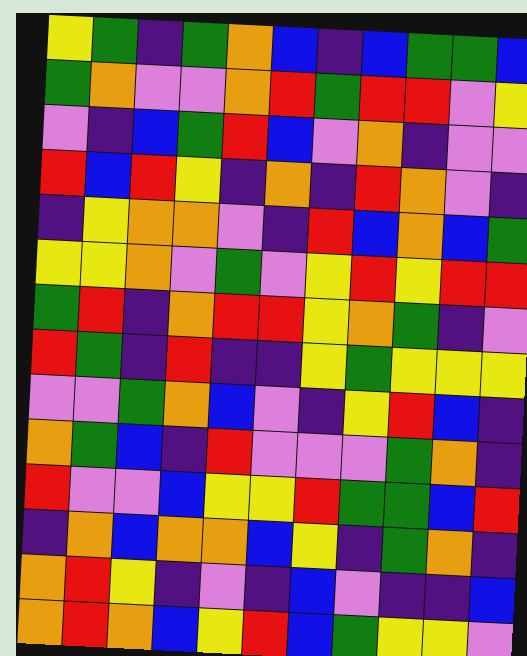[["yellow", "green", "indigo", "green", "orange", "blue", "indigo", "blue", "green", "green", "blue"], ["green", "orange", "violet", "violet", "orange", "red", "green", "red", "red", "violet", "yellow"], ["violet", "indigo", "blue", "green", "red", "blue", "violet", "orange", "indigo", "violet", "violet"], ["red", "blue", "red", "yellow", "indigo", "orange", "indigo", "red", "orange", "violet", "indigo"], ["indigo", "yellow", "orange", "orange", "violet", "indigo", "red", "blue", "orange", "blue", "green"], ["yellow", "yellow", "orange", "violet", "green", "violet", "yellow", "red", "yellow", "red", "red"], ["green", "red", "indigo", "orange", "red", "red", "yellow", "orange", "green", "indigo", "violet"], ["red", "green", "indigo", "red", "indigo", "indigo", "yellow", "green", "yellow", "yellow", "yellow"], ["violet", "violet", "green", "orange", "blue", "violet", "indigo", "yellow", "red", "blue", "indigo"], ["orange", "green", "blue", "indigo", "red", "violet", "violet", "violet", "green", "orange", "indigo"], ["red", "violet", "violet", "blue", "yellow", "yellow", "red", "green", "green", "blue", "red"], ["indigo", "orange", "blue", "orange", "orange", "blue", "yellow", "indigo", "green", "orange", "indigo"], ["orange", "red", "yellow", "indigo", "violet", "indigo", "blue", "violet", "indigo", "indigo", "blue"], ["orange", "red", "orange", "blue", "yellow", "red", "blue", "green", "yellow", "yellow", "violet"]]